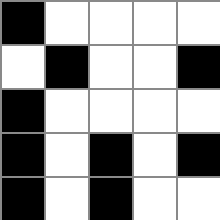[["black", "white", "white", "white", "white"], ["white", "black", "white", "white", "black"], ["black", "white", "white", "white", "white"], ["black", "white", "black", "white", "black"], ["black", "white", "black", "white", "white"]]